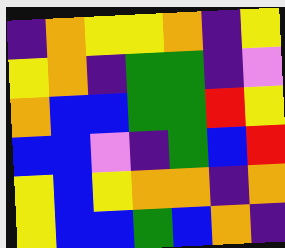[["indigo", "orange", "yellow", "yellow", "orange", "indigo", "yellow"], ["yellow", "orange", "indigo", "green", "green", "indigo", "violet"], ["orange", "blue", "blue", "green", "green", "red", "yellow"], ["blue", "blue", "violet", "indigo", "green", "blue", "red"], ["yellow", "blue", "yellow", "orange", "orange", "indigo", "orange"], ["yellow", "blue", "blue", "green", "blue", "orange", "indigo"]]